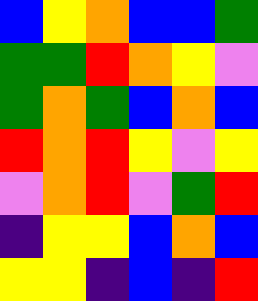[["blue", "yellow", "orange", "blue", "blue", "green"], ["green", "green", "red", "orange", "yellow", "violet"], ["green", "orange", "green", "blue", "orange", "blue"], ["red", "orange", "red", "yellow", "violet", "yellow"], ["violet", "orange", "red", "violet", "green", "red"], ["indigo", "yellow", "yellow", "blue", "orange", "blue"], ["yellow", "yellow", "indigo", "blue", "indigo", "red"]]